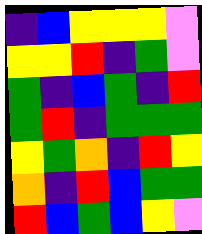[["indigo", "blue", "yellow", "yellow", "yellow", "violet"], ["yellow", "yellow", "red", "indigo", "green", "violet"], ["green", "indigo", "blue", "green", "indigo", "red"], ["green", "red", "indigo", "green", "green", "green"], ["yellow", "green", "orange", "indigo", "red", "yellow"], ["orange", "indigo", "red", "blue", "green", "green"], ["red", "blue", "green", "blue", "yellow", "violet"]]